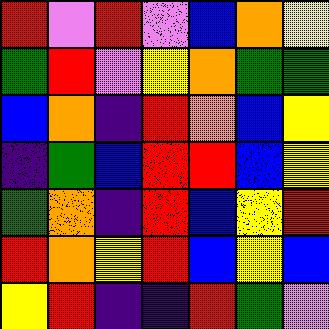[["red", "violet", "red", "violet", "blue", "orange", "yellow"], ["green", "red", "violet", "yellow", "orange", "green", "green"], ["blue", "orange", "indigo", "red", "orange", "blue", "yellow"], ["indigo", "green", "blue", "red", "red", "blue", "yellow"], ["green", "orange", "indigo", "red", "blue", "yellow", "red"], ["red", "orange", "yellow", "red", "blue", "yellow", "blue"], ["yellow", "red", "indigo", "indigo", "red", "green", "violet"]]